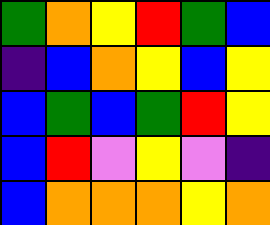[["green", "orange", "yellow", "red", "green", "blue"], ["indigo", "blue", "orange", "yellow", "blue", "yellow"], ["blue", "green", "blue", "green", "red", "yellow"], ["blue", "red", "violet", "yellow", "violet", "indigo"], ["blue", "orange", "orange", "orange", "yellow", "orange"]]